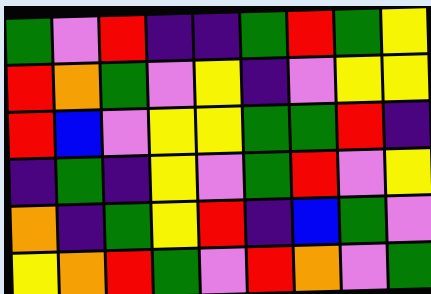[["green", "violet", "red", "indigo", "indigo", "green", "red", "green", "yellow"], ["red", "orange", "green", "violet", "yellow", "indigo", "violet", "yellow", "yellow"], ["red", "blue", "violet", "yellow", "yellow", "green", "green", "red", "indigo"], ["indigo", "green", "indigo", "yellow", "violet", "green", "red", "violet", "yellow"], ["orange", "indigo", "green", "yellow", "red", "indigo", "blue", "green", "violet"], ["yellow", "orange", "red", "green", "violet", "red", "orange", "violet", "green"]]